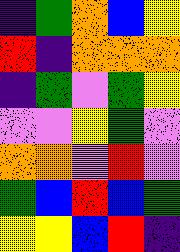[["indigo", "green", "orange", "blue", "yellow"], ["red", "indigo", "orange", "orange", "orange"], ["indigo", "green", "violet", "green", "yellow"], ["violet", "violet", "yellow", "green", "violet"], ["orange", "orange", "violet", "red", "violet"], ["green", "blue", "red", "blue", "green"], ["yellow", "yellow", "blue", "red", "indigo"]]